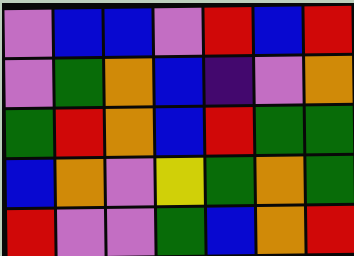[["violet", "blue", "blue", "violet", "red", "blue", "red"], ["violet", "green", "orange", "blue", "indigo", "violet", "orange"], ["green", "red", "orange", "blue", "red", "green", "green"], ["blue", "orange", "violet", "yellow", "green", "orange", "green"], ["red", "violet", "violet", "green", "blue", "orange", "red"]]